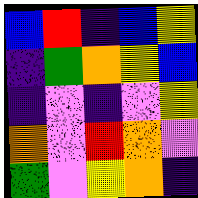[["blue", "red", "indigo", "blue", "yellow"], ["indigo", "green", "orange", "yellow", "blue"], ["indigo", "violet", "indigo", "violet", "yellow"], ["orange", "violet", "red", "orange", "violet"], ["green", "violet", "yellow", "orange", "indigo"]]